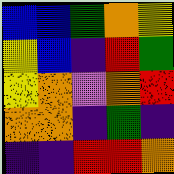[["blue", "blue", "green", "orange", "yellow"], ["yellow", "blue", "indigo", "red", "green"], ["yellow", "orange", "violet", "orange", "red"], ["orange", "orange", "indigo", "green", "indigo"], ["indigo", "indigo", "red", "red", "orange"]]